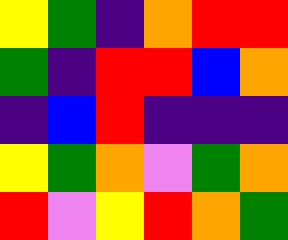[["yellow", "green", "indigo", "orange", "red", "red"], ["green", "indigo", "red", "red", "blue", "orange"], ["indigo", "blue", "red", "indigo", "indigo", "indigo"], ["yellow", "green", "orange", "violet", "green", "orange"], ["red", "violet", "yellow", "red", "orange", "green"]]